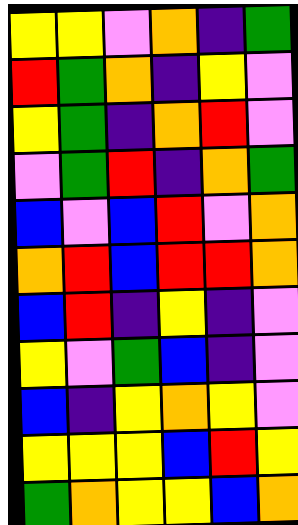[["yellow", "yellow", "violet", "orange", "indigo", "green"], ["red", "green", "orange", "indigo", "yellow", "violet"], ["yellow", "green", "indigo", "orange", "red", "violet"], ["violet", "green", "red", "indigo", "orange", "green"], ["blue", "violet", "blue", "red", "violet", "orange"], ["orange", "red", "blue", "red", "red", "orange"], ["blue", "red", "indigo", "yellow", "indigo", "violet"], ["yellow", "violet", "green", "blue", "indigo", "violet"], ["blue", "indigo", "yellow", "orange", "yellow", "violet"], ["yellow", "yellow", "yellow", "blue", "red", "yellow"], ["green", "orange", "yellow", "yellow", "blue", "orange"]]